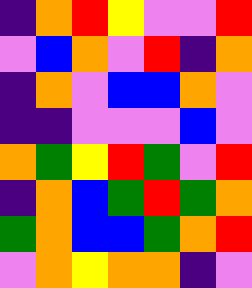[["indigo", "orange", "red", "yellow", "violet", "violet", "red"], ["violet", "blue", "orange", "violet", "red", "indigo", "orange"], ["indigo", "orange", "violet", "blue", "blue", "orange", "violet"], ["indigo", "indigo", "violet", "violet", "violet", "blue", "violet"], ["orange", "green", "yellow", "red", "green", "violet", "red"], ["indigo", "orange", "blue", "green", "red", "green", "orange"], ["green", "orange", "blue", "blue", "green", "orange", "red"], ["violet", "orange", "yellow", "orange", "orange", "indigo", "violet"]]